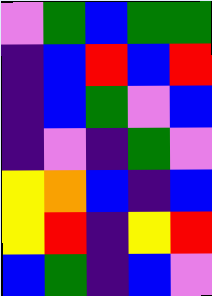[["violet", "green", "blue", "green", "green"], ["indigo", "blue", "red", "blue", "red"], ["indigo", "blue", "green", "violet", "blue"], ["indigo", "violet", "indigo", "green", "violet"], ["yellow", "orange", "blue", "indigo", "blue"], ["yellow", "red", "indigo", "yellow", "red"], ["blue", "green", "indigo", "blue", "violet"]]